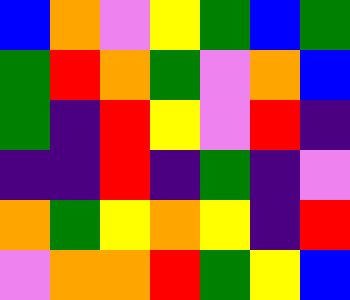[["blue", "orange", "violet", "yellow", "green", "blue", "green"], ["green", "red", "orange", "green", "violet", "orange", "blue"], ["green", "indigo", "red", "yellow", "violet", "red", "indigo"], ["indigo", "indigo", "red", "indigo", "green", "indigo", "violet"], ["orange", "green", "yellow", "orange", "yellow", "indigo", "red"], ["violet", "orange", "orange", "red", "green", "yellow", "blue"]]